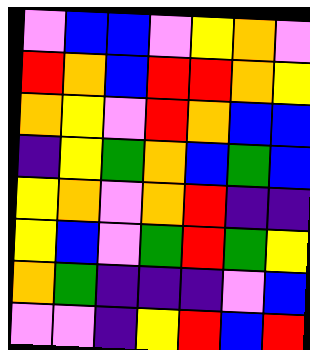[["violet", "blue", "blue", "violet", "yellow", "orange", "violet"], ["red", "orange", "blue", "red", "red", "orange", "yellow"], ["orange", "yellow", "violet", "red", "orange", "blue", "blue"], ["indigo", "yellow", "green", "orange", "blue", "green", "blue"], ["yellow", "orange", "violet", "orange", "red", "indigo", "indigo"], ["yellow", "blue", "violet", "green", "red", "green", "yellow"], ["orange", "green", "indigo", "indigo", "indigo", "violet", "blue"], ["violet", "violet", "indigo", "yellow", "red", "blue", "red"]]